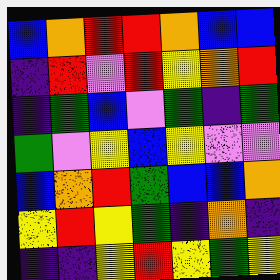[["blue", "orange", "red", "red", "orange", "blue", "blue"], ["indigo", "red", "violet", "red", "yellow", "orange", "red"], ["indigo", "green", "blue", "violet", "green", "indigo", "green"], ["green", "violet", "yellow", "blue", "yellow", "violet", "violet"], ["blue", "orange", "red", "green", "blue", "blue", "orange"], ["yellow", "red", "yellow", "green", "indigo", "orange", "indigo"], ["indigo", "indigo", "yellow", "red", "yellow", "green", "yellow"]]